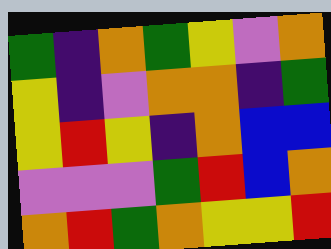[["green", "indigo", "orange", "green", "yellow", "violet", "orange"], ["yellow", "indigo", "violet", "orange", "orange", "indigo", "green"], ["yellow", "red", "yellow", "indigo", "orange", "blue", "blue"], ["violet", "violet", "violet", "green", "red", "blue", "orange"], ["orange", "red", "green", "orange", "yellow", "yellow", "red"]]